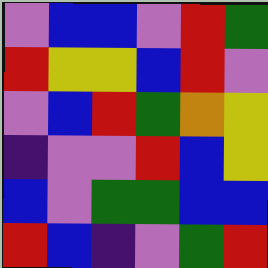[["violet", "blue", "blue", "violet", "red", "green"], ["red", "yellow", "yellow", "blue", "red", "violet"], ["violet", "blue", "red", "green", "orange", "yellow"], ["indigo", "violet", "violet", "red", "blue", "yellow"], ["blue", "violet", "green", "green", "blue", "blue"], ["red", "blue", "indigo", "violet", "green", "red"]]